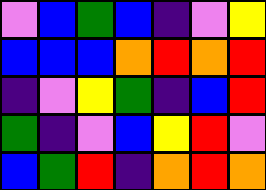[["violet", "blue", "green", "blue", "indigo", "violet", "yellow"], ["blue", "blue", "blue", "orange", "red", "orange", "red"], ["indigo", "violet", "yellow", "green", "indigo", "blue", "red"], ["green", "indigo", "violet", "blue", "yellow", "red", "violet"], ["blue", "green", "red", "indigo", "orange", "red", "orange"]]